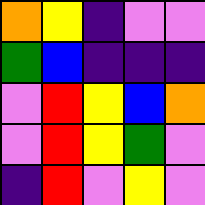[["orange", "yellow", "indigo", "violet", "violet"], ["green", "blue", "indigo", "indigo", "indigo"], ["violet", "red", "yellow", "blue", "orange"], ["violet", "red", "yellow", "green", "violet"], ["indigo", "red", "violet", "yellow", "violet"]]